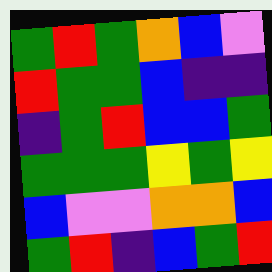[["green", "red", "green", "orange", "blue", "violet"], ["red", "green", "green", "blue", "indigo", "indigo"], ["indigo", "green", "red", "blue", "blue", "green"], ["green", "green", "green", "yellow", "green", "yellow"], ["blue", "violet", "violet", "orange", "orange", "blue"], ["green", "red", "indigo", "blue", "green", "red"]]